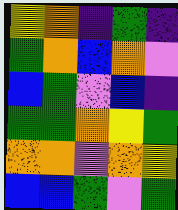[["yellow", "orange", "indigo", "green", "indigo"], ["green", "orange", "blue", "orange", "violet"], ["blue", "green", "violet", "blue", "indigo"], ["green", "green", "orange", "yellow", "green"], ["orange", "orange", "violet", "orange", "yellow"], ["blue", "blue", "green", "violet", "green"]]